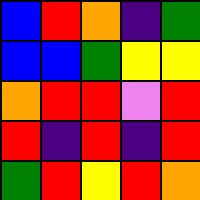[["blue", "red", "orange", "indigo", "green"], ["blue", "blue", "green", "yellow", "yellow"], ["orange", "red", "red", "violet", "red"], ["red", "indigo", "red", "indigo", "red"], ["green", "red", "yellow", "red", "orange"]]